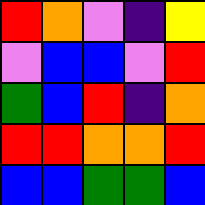[["red", "orange", "violet", "indigo", "yellow"], ["violet", "blue", "blue", "violet", "red"], ["green", "blue", "red", "indigo", "orange"], ["red", "red", "orange", "orange", "red"], ["blue", "blue", "green", "green", "blue"]]